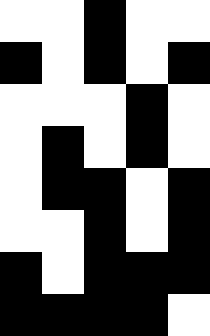[["white", "white", "black", "white", "white"], ["black", "white", "black", "white", "black"], ["white", "white", "white", "black", "white"], ["white", "black", "white", "black", "white"], ["white", "black", "black", "white", "black"], ["white", "white", "black", "white", "black"], ["black", "white", "black", "black", "black"], ["black", "black", "black", "black", "white"]]